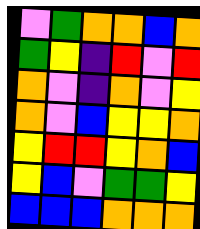[["violet", "green", "orange", "orange", "blue", "orange"], ["green", "yellow", "indigo", "red", "violet", "red"], ["orange", "violet", "indigo", "orange", "violet", "yellow"], ["orange", "violet", "blue", "yellow", "yellow", "orange"], ["yellow", "red", "red", "yellow", "orange", "blue"], ["yellow", "blue", "violet", "green", "green", "yellow"], ["blue", "blue", "blue", "orange", "orange", "orange"]]